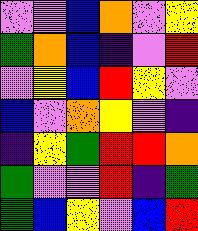[["violet", "violet", "blue", "orange", "violet", "yellow"], ["green", "orange", "blue", "indigo", "violet", "red"], ["violet", "yellow", "blue", "red", "yellow", "violet"], ["blue", "violet", "orange", "yellow", "violet", "indigo"], ["indigo", "yellow", "green", "red", "red", "orange"], ["green", "violet", "violet", "red", "indigo", "green"], ["green", "blue", "yellow", "violet", "blue", "red"]]